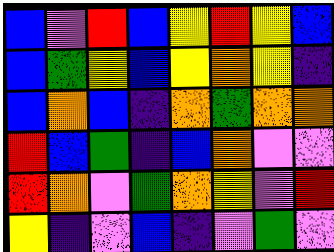[["blue", "violet", "red", "blue", "yellow", "red", "yellow", "blue"], ["blue", "green", "yellow", "blue", "yellow", "orange", "yellow", "indigo"], ["blue", "orange", "blue", "indigo", "orange", "green", "orange", "orange"], ["red", "blue", "green", "indigo", "blue", "orange", "violet", "violet"], ["red", "orange", "violet", "green", "orange", "yellow", "violet", "red"], ["yellow", "indigo", "violet", "blue", "indigo", "violet", "green", "violet"]]